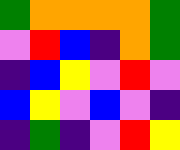[["green", "orange", "orange", "orange", "orange", "green"], ["violet", "red", "blue", "indigo", "orange", "green"], ["indigo", "blue", "yellow", "violet", "red", "violet"], ["blue", "yellow", "violet", "blue", "violet", "indigo"], ["indigo", "green", "indigo", "violet", "red", "yellow"]]